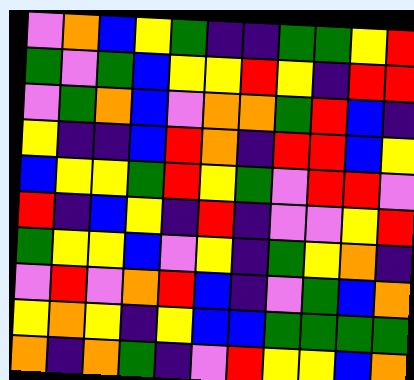[["violet", "orange", "blue", "yellow", "green", "indigo", "indigo", "green", "green", "yellow", "red"], ["green", "violet", "green", "blue", "yellow", "yellow", "red", "yellow", "indigo", "red", "red"], ["violet", "green", "orange", "blue", "violet", "orange", "orange", "green", "red", "blue", "indigo"], ["yellow", "indigo", "indigo", "blue", "red", "orange", "indigo", "red", "red", "blue", "yellow"], ["blue", "yellow", "yellow", "green", "red", "yellow", "green", "violet", "red", "red", "violet"], ["red", "indigo", "blue", "yellow", "indigo", "red", "indigo", "violet", "violet", "yellow", "red"], ["green", "yellow", "yellow", "blue", "violet", "yellow", "indigo", "green", "yellow", "orange", "indigo"], ["violet", "red", "violet", "orange", "red", "blue", "indigo", "violet", "green", "blue", "orange"], ["yellow", "orange", "yellow", "indigo", "yellow", "blue", "blue", "green", "green", "green", "green"], ["orange", "indigo", "orange", "green", "indigo", "violet", "red", "yellow", "yellow", "blue", "orange"]]